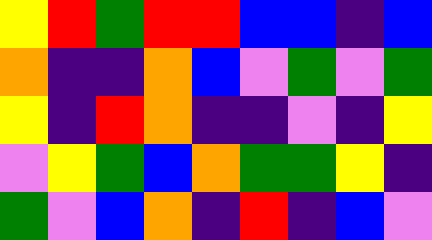[["yellow", "red", "green", "red", "red", "blue", "blue", "indigo", "blue"], ["orange", "indigo", "indigo", "orange", "blue", "violet", "green", "violet", "green"], ["yellow", "indigo", "red", "orange", "indigo", "indigo", "violet", "indigo", "yellow"], ["violet", "yellow", "green", "blue", "orange", "green", "green", "yellow", "indigo"], ["green", "violet", "blue", "orange", "indigo", "red", "indigo", "blue", "violet"]]